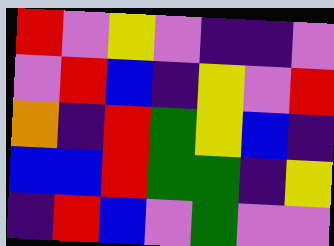[["red", "violet", "yellow", "violet", "indigo", "indigo", "violet"], ["violet", "red", "blue", "indigo", "yellow", "violet", "red"], ["orange", "indigo", "red", "green", "yellow", "blue", "indigo"], ["blue", "blue", "red", "green", "green", "indigo", "yellow"], ["indigo", "red", "blue", "violet", "green", "violet", "violet"]]